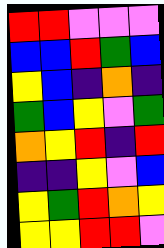[["red", "red", "violet", "violet", "violet"], ["blue", "blue", "red", "green", "blue"], ["yellow", "blue", "indigo", "orange", "indigo"], ["green", "blue", "yellow", "violet", "green"], ["orange", "yellow", "red", "indigo", "red"], ["indigo", "indigo", "yellow", "violet", "blue"], ["yellow", "green", "red", "orange", "yellow"], ["yellow", "yellow", "red", "red", "violet"]]